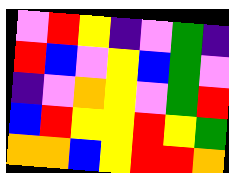[["violet", "red", "yellow", "indigo", "violet", "green", "indigo"], ["red", "blue", "violet", "yellow", "blue", "green", "violet"], ["indigo", "violet", "orange", "yellow", "violet", "green", "red"], ["blue", "red", "yellow", "yellow", "red", "yellow", "green"], ["orange", "orange", "blue", "yellow", "red", "red", "orange"]]